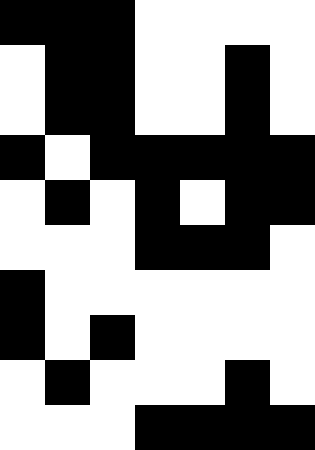[["black", "black", "black", "white", "white", "white", "white"], ["white", "black", "black", "white", "white", "black", "white"], ["white", "black", "black", "white", "white", "black", "white"], ["black", "white", "black", "black", "black", "black", "black"], ["white", "black", "white", "black", "white", "black", "black"], ["white", "white", "white", "black", "black", "black", "white"], ["black", "white", "white", "white", "white", "white", "white"], ["black", "white", "black", "white", "white", "white", "white"], ["white", "black", "white", "white", "white", "black", "white"], ["white", "white", "white", "black", "black", "black", "black"]]